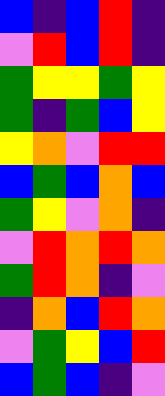[["blue", "indigo", "blue", "red", "indigo"], ["violet", "red", "blue", "red", "indigo"], ["green", "yellow", "yellow", "green", "yellow"], ["green", "indigo", "green", "blue", "yellow"], ["yellow", "orange", "violet", "red", "red"], ["blue", "green", "blue", "orange", "blue"], ["green", "yellow", "violet", "orange", "indigo"], ["violet", "red", "orange", "red", "orange"], ["green", "red", "orange", "indigo", "violet"], ["indigo", "orange", "blue", "red", "orange"], ["violet", "green", "yellow", "blue", "red"], ["blue", "green", "blue", "indigo", "violet"]]